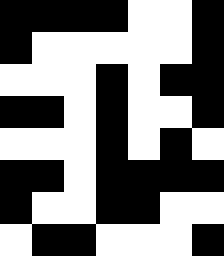[["black", "black", "black", "black", "white", "white", "black"], ["black", "white", "white", "white", "white", "white", "black"], ["white", "white", "white", "black", "white", "black", "black"], ["black", "black", "white", "black", "white", "white", "black"], ["white", "white", "white", "black", "white", "black", "white"], ["black", "black", "white", "black", "black", "black", "black"], ["black", "white", "white", "black", "black", "white", "white"], ["white", "black", "black", "white", "white", "white", "black"]]